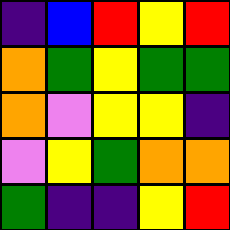[["indigo", "blue", "red", "yellow", "red"], ["orange", "green", "yellow", "green", "green"], ["orange", "violet", "yellow", "yellow", "indigo"], ["violet", "yellow", "green", "orange", "orange"], ["green", "indigo", "indigo", "yellow", "red"]]